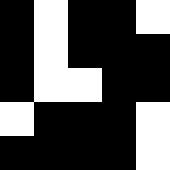[["black", "white", "black", "black", "white"], ["black", "white", "black", "black", "black"], ["black", "white", "white", "black", "black"], ["white", "black", "black", "black", "white"], ["black", "black", "black", "black", "white"]]